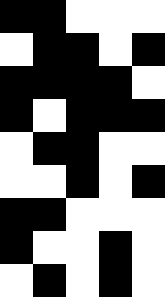[["black", "black", "white", "white", "white"], ["white", "black", "black", "white", "black"], ["black", "black", "black", "black", "white"], ["black", "white", "black", "black", "black"], ["white", "black", "black", "white", "white"], ["white", "white", "black", "white", "black"], ["black", "black", "white", "white", "white"], ["black", "white", "white", "black", "white"], ["white", "black", "white", "black", "white"]]